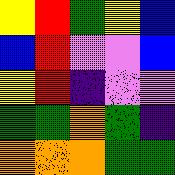[["yellow", "red", "green", "yellow", "blue"], ["blue", "red", "violet", "violet", "blue"], ["yellow", "red", "indigo", "violet", "violet"], ["green", "green", "orange", "green", "indigo"], ["orange", "orange", "orange", "green", "green"]]